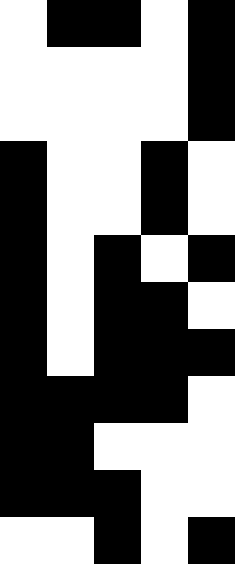[["white", "black", "black", "white", "black"], ["white", "white", "white", "white", "black"], ["white", "white", "white", "white", "black"], ["black", "white", "white", "black", "white"], ["black", "white", "white", "black", "white"], ["black", "white", "black", "white", "black"], ["black", "white", "black", "black", "white"], ["black", "white", "black", "black", "black"], ["black", "black", "black", "black", "white"], ["black", "black", "white", "white", "white"], ["black", "black", "black", "white", "white"], ["white", "white", "black", "white", "black"]]